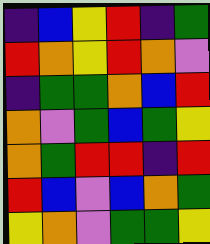[["indigo", "blue", "yellow", "red", "indigo", "green"], ["red", "orange", "yellow", "red", "orange", "violet"], ["indigo", "green", "green", "orange", "blue", "red"], ["orange", "violet", "green", "blue", "green", "yellow"], ["orange", "green", "red", "red", "indigo", "red"], ["red", "blue", "violet", "blue", "orange", "green"], ["yellow", "orange", "violet", "green", "green", "yellow"]]